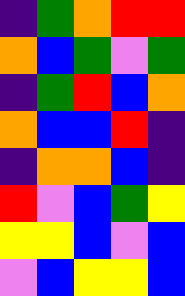[["indigo", "green", "orange", "red", "red"], ["orange", "blue", "green", "violet", "green"], ["indigo", "green", "red", "blue", "orange"], ["orange", "blue", "blue", "red", "indigo"], ["indigo", "orange", "orange", "blue", "indigo"], ["red", "violet", "blue", "green", "yellow"], ["yellow", "yellow", "blue", "violet", "blue"], ["violet", "blue", "yellow", "yellow", "blue"]]